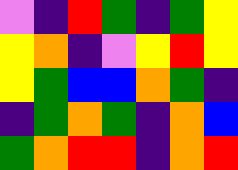[["violet", "indigo", "red", "green", "indigo", "green", "yellow"], ["yellow", "orange", "indigo", "violet", "yellow", "red", "yellow"], ["yellow", "green", "blue", "blue", "orange", "green", "indigo"], ["indigo", "green", "orange", "green", "indigo", "orange", "blue"], ["green", "orange", "red", "red", "indigo", "orange", "red"]]